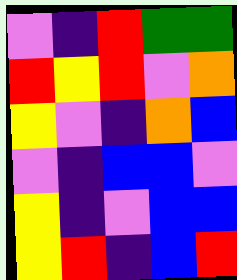[["violet", "indigo", "red", "green", "green"], ["red", "yellow", "red", "violet", "orange"], ["yellow", "violet", "indigo", "orange", "blue"], ["violet", "indigo", "blue", "blue", "violet"], ["yellow", "indigo", "violet", "blue", "blue"], ["yellow", "red", "indigo", "blue", "red"]]